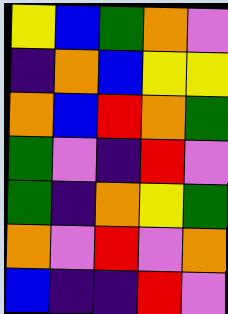[["yellow", "blue", "green", "orange", "violet"], ["indigo", "orange", "blue", "yellow", "yellow"], ["orange", "blue", "red", "orange", "green"], ["green", "violet", "indigo", "red", "violet"], ["green", "indigo", "orange", "yellow", "green"], ["orange", "violet", "red", "violet", "orange"], ["blue", "indigo", "indigo", "red", "violet"]]